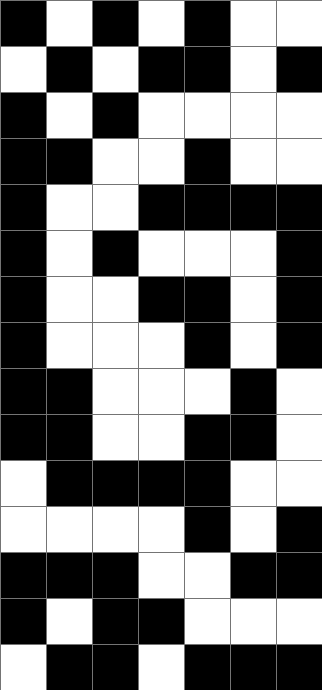[["black", "white", "black", "white", "black", "white", "white"], ["white", "black", "white", "black", "black", "white", "black"], ["black", "white", "black", "white", "white", "white", "white"], ["black", "black", "white", "white", "black", "white", "white"], ["black", "white", "white", "black", "black", "black", "black"], ["black", "white", "black", "white", "white", "white", "black"], ["black", "white", "white", "black", "black", "white", "black"], ["black", "white", "white", "white", "black", "white", "black"], ["black", "black", "white", "white", "white", "black", "white"], ["black", "black", "white", "white", "black", "black", "white"], ["white", "black", "black", "black", "black", "white", "white"], ["white", "white", "white", "white", "black", "white", "black"], ["black", "black", "black", "white", "white", "black", "black"], ["black", "white", "black", "black", "white", "white", "white"], ["white", "black", "black", "white", "black", "black", "black"]]